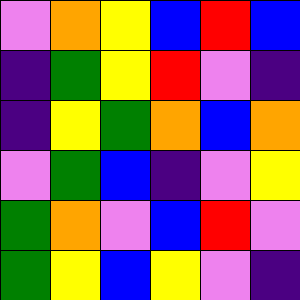[["violet", "orange", "yellow", "blue", "red", "blue"], ["indigo", "green", "yellow", "red", "violet", "indigo"], ["indigo", "yellow", "green", "orange", "blue", "orange"], ["violet", "green", "blue", "indigo", "violet", "yellow"], ["green", "orange", "violet", "blue", "red", "violet"], ["green", "yellow", "blue", "yellow", "violet", "indigo"]]